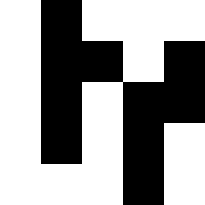[["white", "black", "white", "white", "white"], ["white", "black", "black", "white", "black"], ["white", "black", "white", "black", "black"], ["white", "black", "white", "black", "white"], ["white", "white", "white", "black", "white"]]